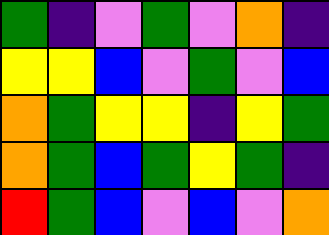[["green", "indigo", "violet", "green", "violet", "orange", "indigo"], ["yellow", "yellow", "blue", "violet", "green", "violet", "blue"], ["orange", "green", "yellow", "yellow", "indigo", "yellow", "green"], ["orange", "green", "blue", "green", "yellow", "green", "indigo"], ["red", "green", "blue", "violet", "blue", "violet", "orange"]]